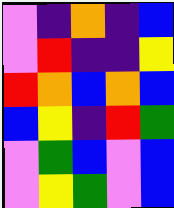[["violet", "indigo", "orange", "indigo", "blue"], ["violet", "red", "indigo", "indigo", "yellow"], ["red", "orange", "blue", "orange", "blue"], ["blue", "yellow", "indigo", "red", "green"], ["violet", "green", "blue", "violet", "blue"], ["violet", "yellow", "green", "violet", "blue"]]